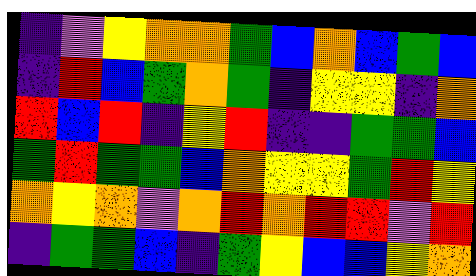[["indigo", "violet", "yellow", "orange", "orange", "green", "blue", "orange", "blue", "green", "blue"], ["indigo", "red", "blue", "green", "orange", "green", "indigo", "yellow", "yellow", "indigo", "orange"], ["red", "blue", "red", "indigo", "yellow", "red", "indigo", "indigo", "green", "green", "blue"], ["green", "red", "green", "green", "blue", "orange", "yellow", "yellow", "green", "red", "yellow"], ["orange", "yellow", "orange", "violet", "orange", "red", "orange", "red", "red", "violet", "red"], ["indigo", "green", "green", "blue", "indigo", "green", "yellow", "blue", "blue", "yellow", "orange"]]